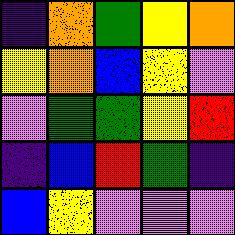[["indigo", "orange", "green", "yellow", "orange"], ["yellow", "orange", "blue", "yellow", "violet"], ["violet", "green", "green", "yellow", "red"], ["indigo", "blue", "red", "green", "indigo"], ["blue", "yellow", "violet", "violet", "violet"]]